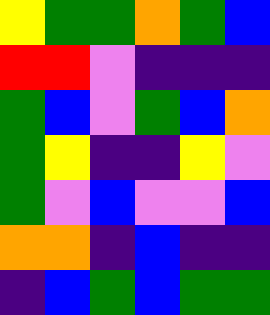[["yellow", "green", "green", "orange", "green", "blue"], ["red", "red", "violet", "indigo", "indigo", "indigo"], ["green", "blue", "violet", "green", "blue", "orange"], ["green", "yellow", "indigo", "indigo", "yellow", "violet"], ["green", "violet", "blue", "violet", "violet", "blue"], ["orange", "orange", "indigo", "blue", "indigo", "indigo"], ["indigo", "blue", "green", "blue", "green", "green"]]